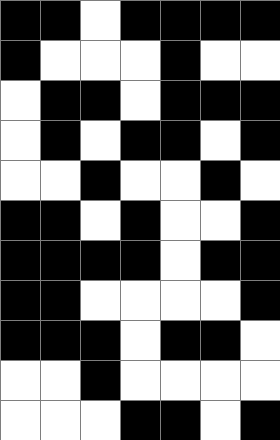[["black", "black", "white", "black", "black", "black", "black"], ["black", "white", "white", "white", "black", "white", "white"], ["white", "black", "black", "white", "black", "black", "black"], ["white", "black", "white", "black", "black", "white", "black"], ["white", "white", "black", "white", "white", "black", "white"], ["black", "black", "white", "black", "white", "white", "black"], ["black", "black", "black", "black", "white", "black", "black"], ["black", "black", "white", "white", "white", "white", "black"], ["black", "black", "black", "white", "black", "black", "white"], ["white", "white", "black", "white", "white", "white", "white"], ["white", "white", "white", "black", "black", "white", "black"]]